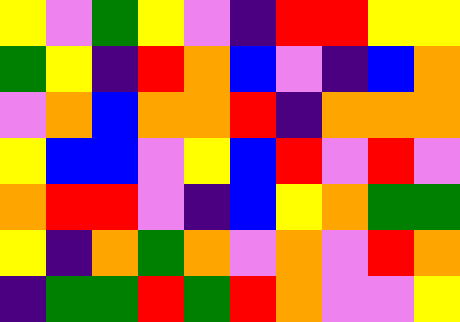[["yellow", "violet", "green", "yellow", "violet", "indigo", "red", "red", "yellow", "yellow"], ["green", "yellow", "indigo", "red", "orange", "blue", "violet", "indigo", "blue", "orange"], ["violet", "orange", "blue", "orange", "orange", "red", "indigo", "orange", "orange", "orange"], ["yellow", "blue", "blue", "violet", "yellow", "blue", "red", "violet", "red", "violet"], ["orange", "red", "red", "violet", "indigo", "blue", "yellow", "orange", "green", "green"], ["yellow", "indigo", "orange", "green", "orange", "violet", "orange", "violet", "red", "orange"], ["indigo", "green", "green", "red", "green", "red", "orange", "violet", "violet", "yellow"]]